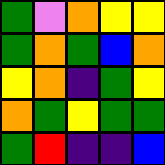[["green", "violet", "orange", "yellow", "yellow"], ["green", "orange", "green", "blue", "orange"], ["yellow", "orange", "indigo", "green", "yellow"], ["orange", "green", "yellow", "green", "green"], ["green", "red", "indigo", "indigo", "blue"]]